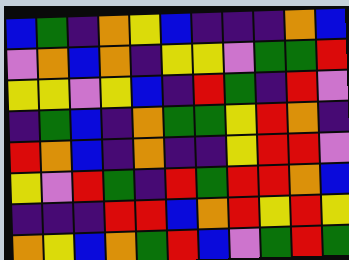[["blue", "green", "indigo", "orange", "yellow", "blue", "indigo", "indigo", "indigo", "orange", "blue"], ["violet", "orange", "blue", "orange", "indigo", "yellow", "yellow", "violet", "green", "green", "red"], ["yellow", "yellow", "violet", "yellow", "blue", "indigo", "red", "green", "indigo", "red", "violet"], ["indigo", "green", "blue", "indigo", "orange", "green", "green", "yellow", "red", "orange", "indigo"], ["red", "orange", "blue", "indigo", "orange", "indigo", "indigo", "yellow", "red", "red", "violet"], ["yellow", "violet", "red", "green", "indigo", "red", "green", "red", "red", "orange", "blue"], ["indigo", "indigo", "indigo", "red", "red", "blue", "orange", "red", "yellow", "red", "yellow"], ["orange", "yellow", "blue", "orange", "green", "red", "blue", "violet", "green", "red", "green"]]